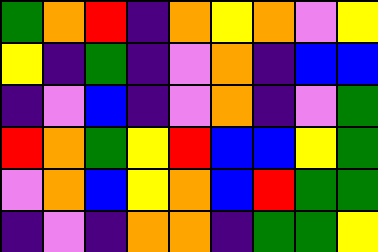[["green", "orange", "red", "indigo", "orange", "yellow", "orange", "violet", "yellow"], ["yellow", "indigo", "green", "indigo", "violet", "orange", "indigo", "blue", "blue"], ["indigo", "violet", "blue", "indigo", "violet", "orange", "indigo", "violet", "green"], ["red", "orange", "green", "yellow", "red", "blue", "blue", "yellow", "green"], ["violet", "orange", "blue", "yellow", "orange", "blue", "red", "green", "green"], ["indigo", "violet", "indigo", "orange", "orange", "indigo", "green", "green", "yellow"]]